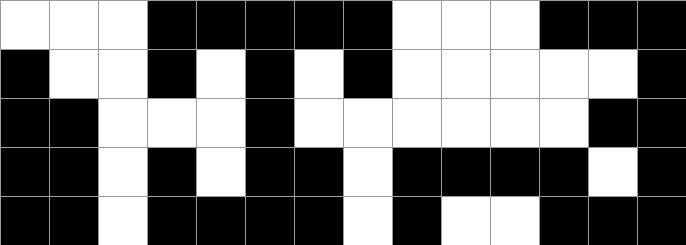[["white", "white", "white", "black", "black", "black", "black", "black", "white", "white", "white", "black", "black", "black"], ["black", "white", "white", "black", "white", "black", "white", "black", "white", "white", "white", "white", "white", "black"], ["black", "black", "white", "white", "white", "black", "white", "white", "white", "white", "white", "white", "black", "black"], ["black", "black", "white", "black", "white", "black", "black", "white", "black", "black", "black", "black", "white", "black"], ["black", "black", "white", "black", "black", "black", "black", "white", "black", "white", "white", "black", "black", "black"]]